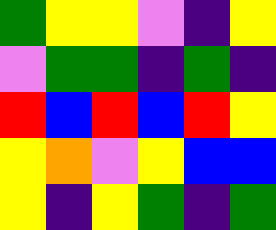[["green", "yellow", "yellow", "violet", "indigo", "yellow"], ["violet", "green", "green", "indigo", "green", "indigo"], ["red", "blue", "red", "blue", "red", "yellow"], ["yellow", "orange", "violet", "yellow", "blue", "blue"], ["yellow", "indigo", "yellow", "green", "indigo", "green"]]